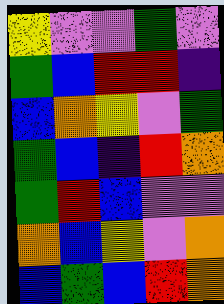[["yellow", "violet", "violet", "green", "violet"], ["green", "blue", "red", "red", "indigo"], ["blue", "orange", "yellow", "violet", "green"], ["green", "blue", "indigo", "red", "orange"], ["green", "red", "blue", "violet", "violet"], ["orange", "blue", "yellow", "violet", "orange"], ["blue", "green", "blue", "red", "orange"]]